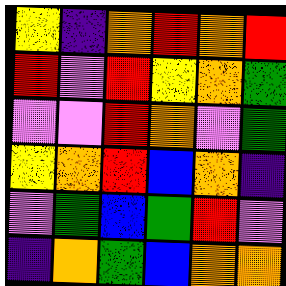[["yellow", "indigo", "orange", "red", "orange", "red"], ["red", "violet", "red", "yellow", "orange", "green"], ["violet", "violet", "red", "orange", "violet", "green"], ["yellow", "orange", "red", "blue", "orange", "indigo"], ["violet", "green", "blue", "green", "red", "violet"], ["indigo", "orange", "green", "blue", "orange", "orange"]]